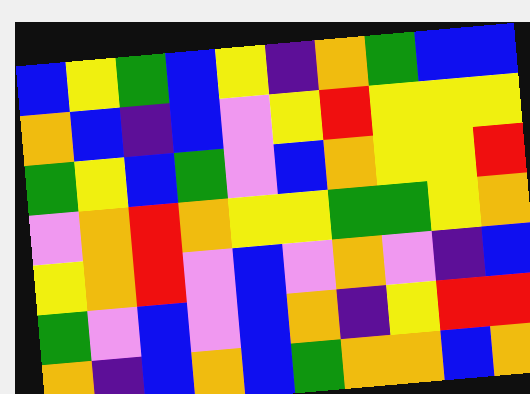[["blue", "yellow", "green", "blue", "yellow", "indigo", "orange", "green", "blue", "blue"], ["orange", "blue", "indigo", "blue", "violet", "yellow", "red", "yellow", "yellow", "yellow"], ["green", "yellow", "blue", "green", "violet", "blue", "orange", "yellow", "yellow", "red"], ["violet", "orange", "red", "orange", "yellow", "yellow", "green", "green", "yellow", "orange"], ["yellow", "orange", "red", "violet", "blue", "violet", "orange", "violet", "indigo", "blue"], ["green", "violet", "blue", "violet", "blue", "orange", "indigo", "yellow", "red", "red"], ["orange", "indigo", "blue", "orange", "blue", "green", "orange", "orange", "blue", "orange"]]